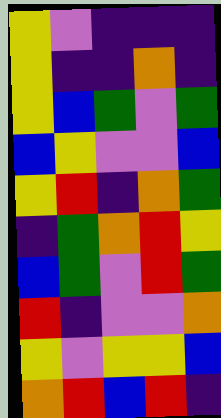[["yellow", "violet", "indigo", "indigo", "indigo"], ["yellow", "indigo", "indigo", "orange", "indigo"], ["yellow", "blue", "green", "violet", "green"], ["blue", "yellow", "violet", "violet", "blue"], ["yellow", "red", "indigo", "orange", "green"], ["indigo", "green", "orange", "red", "yellow"], ["blue", "green", "violet", "red", "green"], ["red", "indigo", "violet", "violet", "orange"], ["yellow", "violet", "yellow", "yellow", "blue"], ["orange", "red", "blue", "red", "indigo"]]